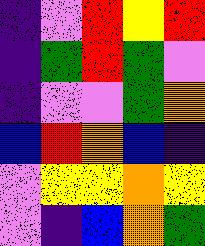[["indigo", "violet", "red", "yellow", "red"], ["indigo", "green", "red", "green", "violet"], ["indigo", "violet", "violet", "green", "orange"], ["blue", "red", "orange", "blue", "indigo"], ["violet", "yellow", "yellow", "orange", "yellow"], ["violet", "indigo", "blue", "orange", "green"]]